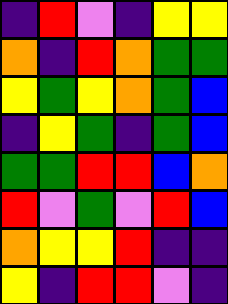[["indigo", "red", "violet", "indigo", "yellow", "yellow"], ["orange", "indigo", "red", "orange", "green", "green"], ["yellow", "green", "yellow", "orange", "green", "blue"], ["indigo", "yellow", "green", "indigo", "green", "blue"], ["green", "green", "red", "red", "blue", "orange"], ["red", "violet", "green", "violet", "red", "blue"], ["orange", "yellow", "yellow", "red", "indigo", "indigo"], ["yellow", "indigo", "red", "red", "violet", "indigo"]]